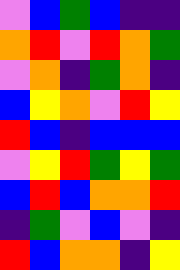[["violet", "blue", "green", "blue", "indigo", "indigo"], ["orange", "red", "violet", "red", "orange", "green"], ["violet", "orange", "indigo", "green", "orange", "indigo"], ["blue", "yellow", "orange", "violet", "red", "yellow"], ["red", "blue", "indigo", "blue", "blue", "blue"], ["violet", "yellow", "red", "green", "yellow", "green"], ["blue", "red", "blue", "orange", "orange", "red"], ["indigo", "green", "violet", "blue", "violet", "indigo"], ["red", "blue", "orange", "orange", "indigo", "yellow"]]